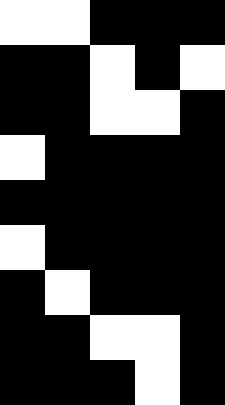[["white", "white", "black", "black", "black"], ["black", "black", "white", "black", "white"], ["black", "black", "white", "white", "black"], ["white", "black", "black", "black", "black"], ["black", "black", "black", "black", "black"], ["white", "black", "black", "black", "black"], ["black", "white", "black", "black", "black"], ["black", "black", "white", "white", "black"], ["black", "black", "black", "white", "black"]]